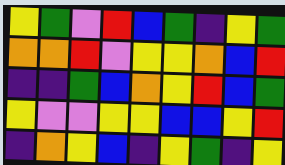[["yellow", "green", "violet", "red", "blue", "green", "indigo", "yellow", "green"], ["orange", "orange", "red", "violet", "yellow", "yellow", "orange", "blue", "red"], ["indigo", "indigo", "green", "blue", "orange", "yellow", "red", "blue", "green"], ["yellow", "violet", "violet", "yellow", "yellow", "blue", "blue", "yellow", "red"], ["indigo", "orange", "yellow", "blue", "indigo", "yellow", "green", "indigo", "yellow"]]